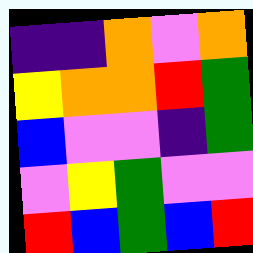[["indigo", "indigo", "orange", "violet", "orange"], ["yellow", "orange", "orange", "red", "green"], ["blue", "violet", "violet", "indigo", "green"], ["violet", "yellow", "green", "violet", "violet"], ["red", "blue", "green", "blue", "red"]]